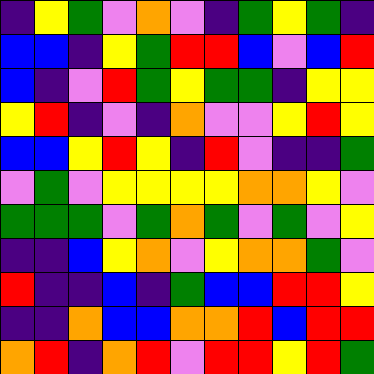[["indigo", "yellow", "green", "violet", "orange", "violet", "indigo", "green", "yellow", "green", "indigo"], ["blue", "blue", "indigo", "yellow", "green", "red", "red", "blue", "violet", "blue", "red"], ["blue", "indigo", "violet", "red", "green", "yellow", "green", "green", "indigo", "yellow", "yellow"], ["yellow", "red", "indigo", "violet", "indigo", "orange", "violet", "violet", "yellow", "red", "yellow"], ["blue", "blue", "yellow", "red", "yellow", "indigo", "red", "violet", "indigo", "indigo", "green"], ["violet", "green", "violet", "yellow", "yellow", "yellow", "yellow", "orange", "orange", "yellow", "violet"], ["green", "green", "green", "violet", "green", "orange", "green", "violet", "green", "violet", "yellow"], ["indigo", "indigo", "blue", "yellow", "orange", "violet", "yellow", "orange", "orange", "green", "violet"], ["red", "indigo", "indigo", "blue", "indigo", "green", "blue", "blue", "red", "red", "yellow"], ["indigo", "indigo", "orange", "blue", "blue", "orange", "orange", "red", "blue", "red", "red"], ["orange", "red", "indigo", "orange", "red", "violet", "red", "red", "yellow", "red", "green"]]